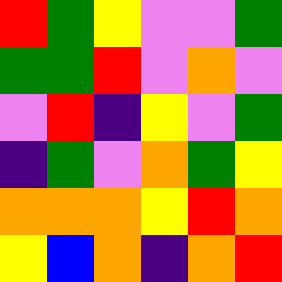[["red", "green", "yellow", "violet", "violet", "green"], ["green", "green", "red", "violet", "orange", "violet"], ["violet", "red", "indigo", "yellow", "violet", "green"], ["indigo", "green", "violet", "orange", "green", "yellow"], ["orange", "orange", "orange", "yellow", "red", "orange"], ["yellow", "blue", "orange", "indigo", "orange", "red"]]